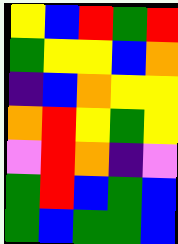[["yellow", "blue", "red", "green", "red"], ["green", "yellow", "yellow", "blue", "orange"], ["indigo", "blue", "orange", "yellow", "yellow"], ["orange", "red", "yellow", "green", "yellow"], ["violet", "red", "orange", "indigo", "violet"], ["green", "red", "blue", "green", "blue"], ["green", "blue", "green", "green", "blue"]]